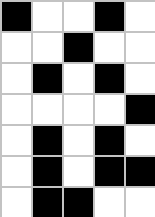[["black", "white", "white", "black", "white"], ["white", "white", "black", "white", "white"], ["white", "black", "white", "black", "white"], ["white", "white", "white", "white", "black"], ["white", "black", "white", "black", "white"], ["white", "black", "white", "black", "black"], ["white", "black", "black", "white", "white"]]